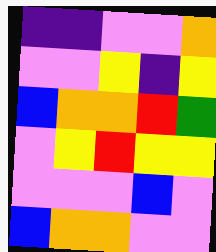[["indigo", "indigo", "violet", "violet", "orange"], ["violet", "violet", "yellow", "indigo", "yellow"], ["blue", "orange", "orange", "red", "green"], ["violet", "yellow", "red", "yellow", "yellow"], ["violet", "violet", "violet", "blue", "violet"], ["blue", "orange", "orange", "violet", "violet"]]